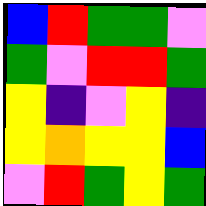[["blue", "red", "green", "green", "violet"], ["green", "violet", "red", "red", "green"], ["yellow", "indigo", "violet", "yellow", "indigo"], ["yellow", "orange", "yellow", "yellow", "blue"], ["violet", "red", "green", "yellow", "green"]]